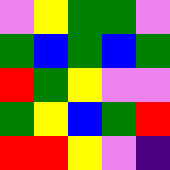[["violet", "yellow", "green", "green", "violet"], ["green", "blue", "green", "blue", "green"], ["red", "green", "yellow", "violet", "violet"], ["green", "yellow", "blue", "green", "red"], ["red", "red", "yellow", "violet", "indigo"]]